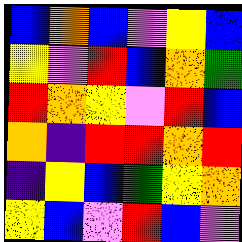[["blue", "orange", "blue", "violet", "yellow", "blue"], ["yellow", "violet", "red", "blue", "orange", "green"], ["red", "orange", "yellow", "violet", "red", "blue"], ["orange", "indigo", "red", "red", "orange", "red"], ["indigo", "yellow", "blue", "green", "yellow", "orange"], ["yellow", "blue", "violet", "red", "blue", "violet"]]